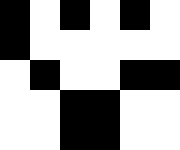[["black", "white", "black", "white", "black", "white"], ["black", "white", "white", "white", "white", "white"], ["white", "black", "white", "white", "black", "black"], ["white", "white", "black", "black", "white", "white"], ["white", "white", "black", "black", "white", "white"]]